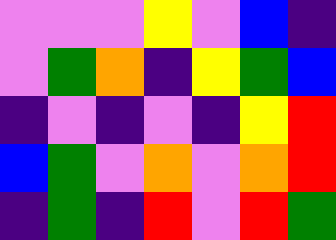[["violet", "violet", "violet", "yellow", "violet", "blue", "indigo"], ["violet", "green", "orange", "indigo", "yellow", "green", "blue"], ["indigo", "violet", "indigo", "violet", "indigo", "yellow", "red"], ["blue", "green", "violet", "orange", "violet", "orange", "red"], ["indigo", "green", "indigo", "red", "violet", "red", "green"]]